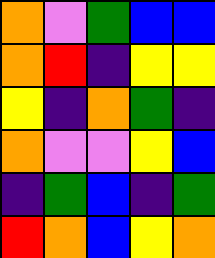[["orange", "violet", "green", "blue", "blue"], ["orange", "red", "indigo", "yellow", "yellow"], ["yellow", "indigo", "orange", "green", "indigo"], ["orange", "violet", "violet", "yellow", "blue"], ["indigo", "green", "blue", "indigo", "green"], ["red", "orange", "blue", "yellow", "orange"]]